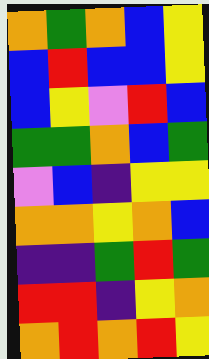[["orange", "green", "orange", "blue", "yellow"], ["blue", "red", "blue", "blue", "yellow"], ["blue", "yellow", "violet", "red", "blue"], ["green", "green", "orange", "blue", "green"], ["violet", "blue", "indigo", "yellow", "yellow"], ["orange", "orange", "yellow", "orange", "blue"], ["indigo", "indigo", "green", "red", "green"], ["red", "red", "indigo", "yellow", "orange"], ["orange", "red", "orange", "red", "yellow"]]